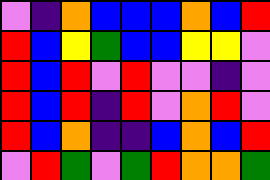[["violet", "indigo", "orange", "blue", "blue", "blue", "orange", "blue", "red"], ["red", "blue", "yellow", "green", "blue", "blue", "yellow", "yellow", "violet"], ["red", "blue", "red", "violet", "red", "violet", "violet", "indigo", "violet"], ["red", "blue", "red", "indigo", "red", "violet", "orange", "red", "violet"], ["red", "blue", "orange", "indigo", "indigo", "blue", "orange", "blue", "red"], ["violet", "red", "green", "violet", "green", "red", "orange", "orange", "green"]]